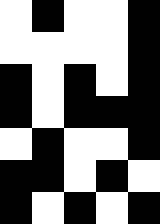[["white", "black", "white", "white", "black"], ["white", "white", "white", "white", "black"], ["black", "white", "black", "white", "black"], ["black", "white", "black", "black", "black"], ["white", "black", "white", "white", "black"], ["black", "black", "white", "black", "white"], ["black", "white", "black", "white", "black"]]